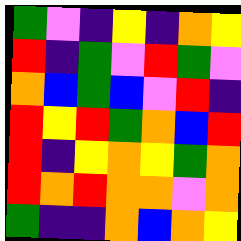[["green", "violet", "indigo", "yellow", "indigo", "orange", "yellow"], ["red", "indigo", "green", "violet", "red", "green", "violet"], ["orange", "blue", "green", "blue", "violet", "red", "indigo"], ["red", "yellow", "red", "green", "orange", "blue", "red"], ["red", "indigo", "yellow", "orange", "yellow", "green", "orange"], ["red", "orange", "red", "orange", "orange", "violet", "orange"], ["green", "indigo", "indigo", "orange", "blue", "orange", "yellow"]]